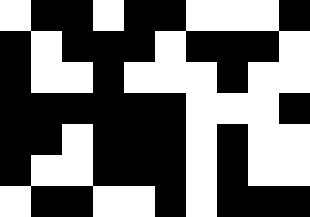[["white", "black", "black", "white", "black", "black", "white", "white", "white", "black"], ["black", "white", "black", "black", "black", "white", "black", "black", "black", "white"], ["black", "white", "white", "black", "white", "white", "white", "black", "white", "white"], ["black", "black", "black", "black", "black", "black", "white", "white", "white", "black"], ["black", "black", "white", "black", "black", "black", "white", "black", "white", "white"], ["black", "white", "white", "black", "black", "black", "white", "black", "white", "white"], ["white", "black", "black", "white", "white", "black", "white", "black", "black", "black"]]